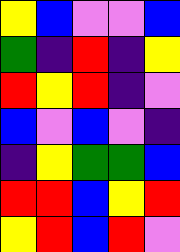[["yellow", "blue", "violet", "violet", "blue"], ["green", "indigo", "red", "indigo", "yellow"], ["red", "yellow", "red", "indigo", "violet"], ["blue", "violet", "blue", "violet", "indigo"], ["indigo", "yellow", "green", "green", "blue"], ["red", "red", "blue", "yellow", "red"], ["yellow", "red", "blue", "red", "violet"]]